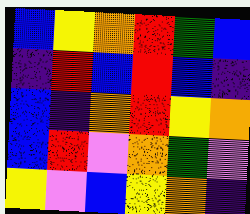[["blue", "yellow", "orange", "red", "green", "blue"], ["indigo", "red", "blue", "red", "blue", "indigo"], ["blue", "indigo", "orange", "red", "yellow", "orange"], ["blue", "red", "violet", "orange", "green", "violet"], ["yellow", "violet", "blue", "yellow", "orange", "indigo"]]